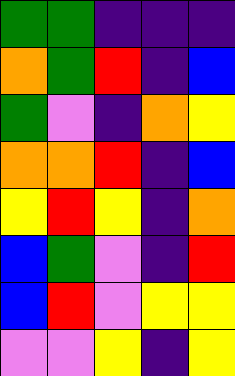[["green", "green", "indigo", "indigo", "indigo"], ["orange", "green", "red", "indigo", "blue"], ["green", "violet", "indigo", "orange", "yellow"], ["orange", "orange", "red", "indigo", "blue"], ["yellow", "red", "yellow", "indigo", "orange"], ["blue", "green", "violet", "indigo", "red"], ["blue", "red", "violet", "yellow", "yellow"], ["violet", "violet", "yellow", "indigo", "yellow"]]